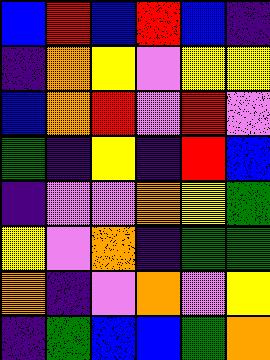[["blue", "red", "blue", "red", "blue", "indigo"], ["indigo", "orange", "yellow", "violet", "yellow", "yellow"], ["blue", "orange", "red", "violet", "red", "violet"], ["green", "indigo", "yellow", "indigo", "red", "blue"], ["indigo", "violet", "violet", "orange", "yellow", "green"], ["yellow", "violet", "orange", "indigo", "green", "green"], ["orange", "indigo", "violet", "orange", "violet", "yellow"], ["indigo", "green", "blue", "blue", "green", "orange"]]